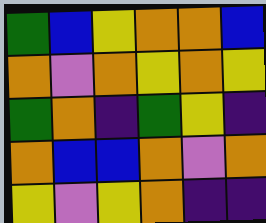[["green", "blue", "yellow", "orange", "orange", "blue"], ["orange", "violet", "orange", "yellow", "orange", "yellow"], ["green", "orange", "indigo", "green", "yellow", "indigo"], ["orange", "blue", "blue", "orange", "violet", "orange"], ["yellow", "violet", "yellow", "orange", "indigo", "indigo"]]